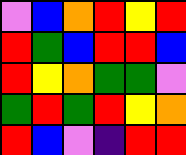[["violet", "blue", "orange", "red", "yellow", "red"], ["red", "green", "blue", "red", "red", "blue"], ["red", "yellow", "orange", "green", "green", "violet"], ["green", "red", "green", "red", "yellow", "orange"], ["red", "blue", "violet", "indigo", "red", "red"]]